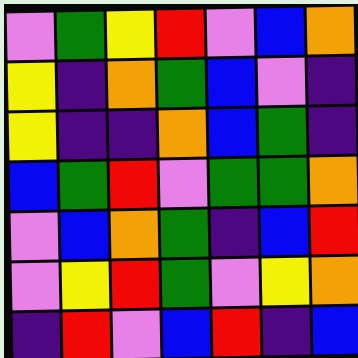[["violet", "green", "yellow", "red", "violet", "blue", "orange"], ["yellow", "indigo", "orange", "green", "blue", "violet", "indigo"], ["yellow", "indigo", "indigo", "orange", "blue", "green", "indigo"], ["blue", "green", "red", "violet", "green", "green", "orange"], ["violet", "blue", "orange", "green", "indigo", "blue", "red"], ["violet", "yellow", "red", "green", "violet", "yellow", "orange"], ["indigo", "red", "violet", "blue", "red", "indigo", "blue"]]